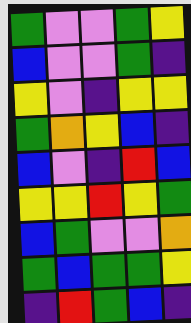[["green", "violet", "violet", "green", "yellow"], ["blue", "violet", "violet", "green", "indigo"], ["yellow", "violet", "indigo", "yellow", "yellow"], ["green", "orange", "yellow", "blue", "indigo"], ["blue", "violet", "indigo", "red", "blue"], ["yellow", "yellow", "red", "yellow", "green"], ["blue", "green", "violet", "violet", "orange"], ["green", "blue", "green", "green", "yellow"], ["indigo", "red", "green", "blue", "indigo"]]